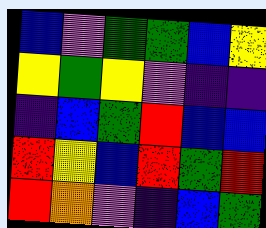[["blue", "violet", "green", "green", "blue", "yellow"], ["yellow", "green", "yellow", "violet", "indigo", "indigo"], ["indigo", "blue", "green", "red", "blue", "blue"], ["red", "yellow", "blue", "red", "green", "red"], ["red", "orange", "violet", "indigo", "blue", "green"]]